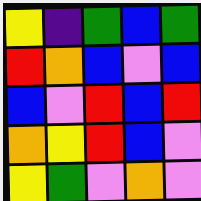[["yellow", "indigo", "green", "blue", "green"], ["red", "orange", "blue", "violet", "blue"], ["blue", "violet", "red", "blue", "red"], ["orange", "yellow", "red", "blue", "violet"], ["yellow", "green", "violet", "orange", "violet"]]